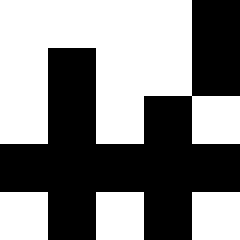[["white", "white", "white", "white", "black"], ["white", "black", "white", "white", "black"], ["white", "black", "white", "black", "white"], ["black", "black", "black", "black", "black"], ["white", "black", "white", "black", "white"]]